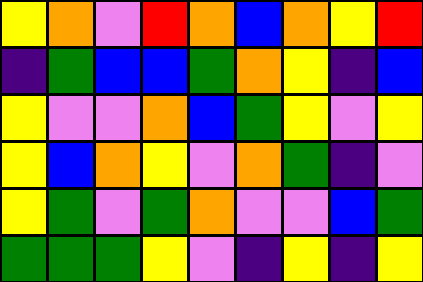[["yellow", "orange", "violet", "red", "orange", "blue", "orange", "yellow", "red"], ["indigo", "green", "blue", "blue", "green", "orange", "yellow", "indigo", "blue"], ["yellow", "violet", "violet", "orange", "blue", "green", "yellow", "violet", "yellow"], ["yellow", "blue", "orange", "yellow", "violet", "orange", "green", "indigo", "violet"], ["yellow", "green", "violet", "green", "orange", "violet", "violet", "blue", "green"], ["green", "green", "green", "yellow", "violet", "indigo", "yellow", "indigo", "yellow"]]